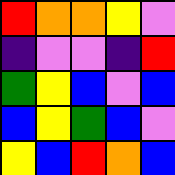[["red", "orange", "orange", "yellow", "violet"], ["indigo", "violet", "violet", "indigo", "red"], ["green", "yellow", "blue", "violet", "blue"], ["blue", "yellow", "green", "blue", "violet"], ["yellow", "blue", "red", "orange", "blue"]]